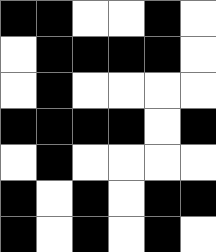[["black", "black", "white", "white", "black", "white"], ["white", "black", "black", "black", "black", "white"], ["white", "black", "white", "white", "white", "white"], ["black", "black", "black", "black", "white", "black"], ["white", "black", "white", "white", "white", "white"], ["black", "white", "black", "white", "black", "black"], ["black", "white", "black", "white", "black", "white"]]